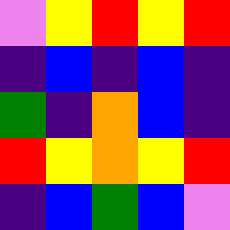[["violet", "yellow", "red", "yellow", "red"], ["indigo", "blue", "indigo", "blue", "indigo"], ["green", "indigo", "orange", "blue", "indigo"], ["red", "yellow", "orange", "yellow", "red"], ["indigo", "blue", "green", "blue", "violet"]]